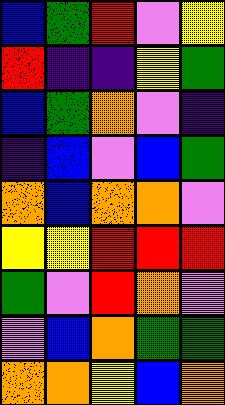[["blue", "green", "red", "violet", "yellow"], ["red", "indigo", "indigo", "yellow", "green"], ["blue", "green", "orange", "violet", "indigo"], ["indigo", "blue", "violet", "blue", "green"], ["orange", "blue", "orange", "orange", "violet"], ["yellow", "yellow", "red", "red", "red"], ["green", "violet", "red", "orange", "violet"], ["violet", "blue", "orange", "green", "green"], ["orange", "orange", "yellow", "blue", "orange"]]